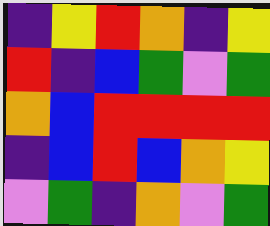[["indigo", "yellow", "red", "orange", "indigo", "yellow"], ["red", "indigo", "blue", "green", "violet", "green"], ["orange", "blue", "red", "red", "red", "red"], ["indigo", "blue", "red", "blue", "orange", "yellow"], ["violet", "green", "indigo", "orange", "violet", "green"]]